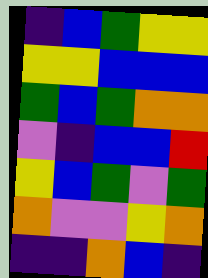[["indigo", "blue", "green", "yellow", "yellow"], ["yellow", "yellow", "blue", "blue", "blue"], ["green", "blue", "green", "orange", "orange"], ["violet", "indigo", "blue", "blue", "red"], ["yellow", "blue", "green", "violet", "green"], ["orange", "violet", "violet", "yellow", "orange"], ["indigo", "indigo", "orange", "blue", "indigo"]]